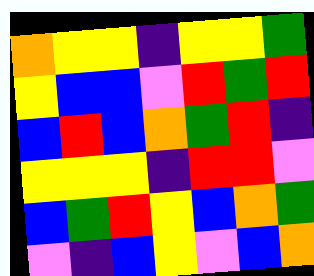[["orange", "yellow", "yellow", "indigo", "yellow", "yellow", "green"], ["yellow", "blue", "blue", "violet", "red", "green", "red"], ["blue", "red", "blue", "orange", "green", "red", "indigo"], ["yellow", "yellow", "yellow", "indigo", "red", "red", "violet"], ["blue", "green", "red", "yellow", "blue", "orange", "green"], ["violet", "indigo", "blue", "yellow", "violet", "blue", "orange"]]